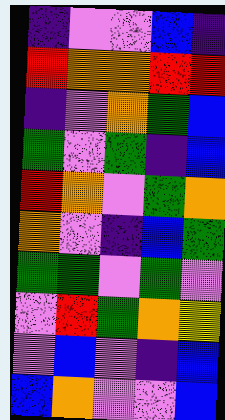[["indigo", "violet", "violet", "blue", "indigo"], ["red", "orange", "orange", "red", "red"], ["indigo", "violet", "orange", "green", "blue"], ["green", "violet", "green", "indigo", "blue"], ["red", "orange", "violet", "green", "orange"], ["orange", "violet", "indigo", "blue", "green"], ["green", "green", "violet", "green", "violet"], ["violet", "red", "green", "orange", "yellow"], ["violet", "blue", "violet", "indigo", "blue"], ["blue", "orange", "violet", "violet", "blue"]]